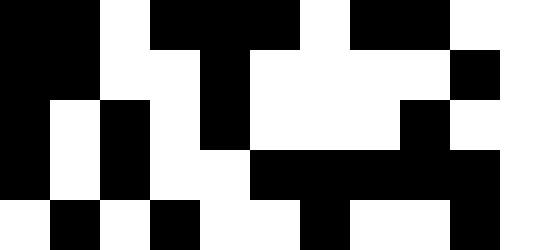[["black", "black", "white", "black", "black", "black", "white", "black", "black", "white", "white"], ["black", "black", "white", "white", "black", "white", "white", "white", "white", "black", "white"], ["black", "white", "black", "white", "black", "white", "white", "white", "black", "white", "white"], ["black", "white", "black", "white", "white", "black", "black", "black", "black", "black", "white"], ["white", "black", "white", "black", "white", "white", "black", "white", "white", "black", "white"]]